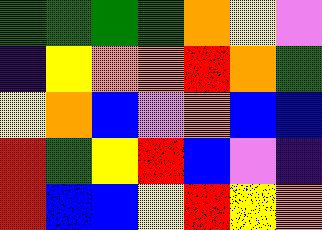[["green", "green", "green", "green", "orange", "yellow", "violet"], ["indigo", "yellow", "orange", "orange", "red", "orange", "green"], ["yellow", "orange", "blue", "violet", "orange", "blue", "blue"], ["red", "green", "yellow", "red", "blue", "violet", "indigo"], ["red", "blue", "blue", "yellow", "red", "yellow", "orange"]]